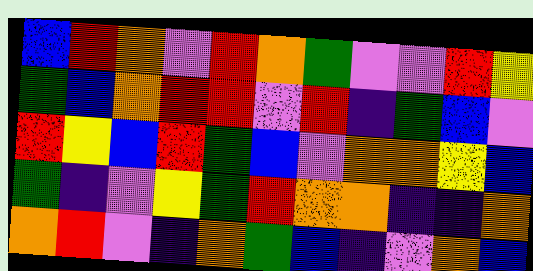[["blue", "red", "orange", "violet", "red", "orange", "green", "violet", "violet", "red", "yellow"], ["green", "blue", "orange", "red", "red", "violet", "red", "indigo", "green", "blue", "violet"], ["red", "yellow", "blue", "red", "green", "blue", "violet", "orange", "orange", "yellow", "blue"], ["green", "indigo", "violet", "yellow", "green", "red", "orange", "orange", "indigo", "indigo", "orange"], ["orange", "red", "violet", "indigo", "orange", "green", "blue", "indigo", "violet", "orange", "blue"]]